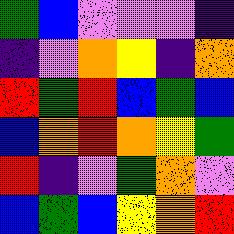[["green", "blue", "violet", "violet", "violet", "indigo"], ["indigo", "violet", "orange", "yellow", "indigo", "orange"], ["red", "green", "red", "blue", "green", "blue"], ["blue", "orange", "red", "orange", "yellow", "green"], ["red", "indigo", "violet", "green", "orange", "violet"], ["blue", "green", "blue", "yellow", "orange", "red"]]